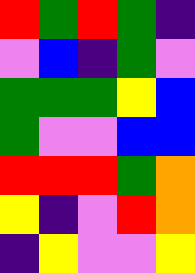[["red", "green", "red", "green", "indigo"], ["violet", "blue", "indigo", "green", "violet"], ["green", "green", "green", "yellow", "blue"], ["green", "violet", "violet", "blue", "blue"], ["red", "red", "red", "green", "orange"], ["yellow", "indigo", "violet", "red", "orange"], ["indigo", "yellow", "violet", "violet", "yellow"]]